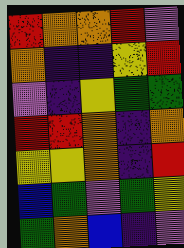[["red", "orange", "orange", "red", "violet"], ["orange", "indigo", "indigo", "yellow", "red"], ["violet", "indigo", "yellow", "green", "green"], ["red", "red", "orange", "indigo", "orange"], ["yellow", "yellow", "orange", "indigo", "red"], ["blue", "green", "violet", "green", "yellow"], ["green", "orange", "blue", "indigo", "violet"]]